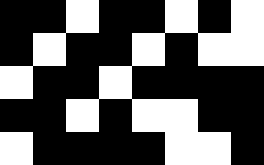[["black", "black", "white", "black", "black", "white", "black", "white"], ["black", "white", "black", "black", "white", "black", "white", "white"], ["white", "black", "black", "white", "black", "black", "black", "black"], ["black", "black", "white", "black", "white", "white", "black", "black"], ["white", "black", "black", "black", "black", "white", "white", "black"]]